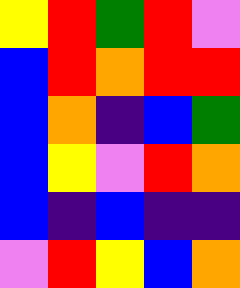[["yellow", "red", "green", "red", "violet"], ["blue", "red", "orange", "red", "red"], ["blue", "orange", "indigo", "blue", "green"], ["blue", "yellow", "violet", "red", "orange"], ["blue", "indigo", "blue", "indigo", "indigo"], ["violet", "red", "yellow", "blue", "orange"]]